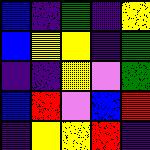[["blue", "indigo", "green", "indigo", "yellow"], ["blue", "yellow", "yellow", "indigo", "green"], ["indigo", "indigo", "yellow", "violet", "green"], ["blue", "red", "violet", "blue", "red"], ["indigo", "yellow", "yellow", "red", "indigo"]]